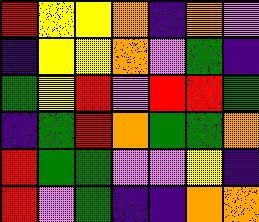[["red", "yellow", "yellow", "orange", "indigo", "orange", "violet"], ["indigo", "yellow", "yellow", "orange", "violet", "green", "indigo"], ["green", "yellow", "red", "violet", "red", "red", "green"], ["indigo", "green", "red", "orange", "green", "green", "orange"], ["red", "green", "green", "violet", "violet", "yellow", "indigo"], ["red", "violet", "green", "indigo", "indigo", "orange", "orange"]]